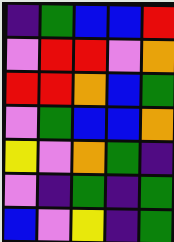[["indigo", "green", "blue", "blue", "red"], ["violet", "red", "red", "violet", "orange"], ["red", "red", "orange", "blue", "green"], ["violet", "green", "blue", "blue", "orange"], ["yellow", "violet", "orange", "green", "indigo"], ["violet", "indigo", "green", "indigo", "green"], ["blue", "violet", "yellow", "indigo", "green"]]